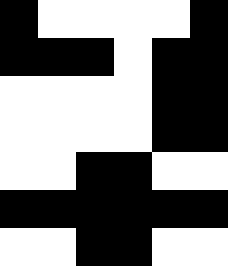[["black", "white", "white", "white", "white", "black"], ["black", "black", "black", "white", "black", "black"], ["white", "white", "white", "white", "black", "black"], ["white", "white", "white", "white", "black", "black"], ["white", "white", "black", "black", "white", "white"], ["black", "black", "black", "black", "black", "black"], ["white", "white", "black", "black", "white", "white"]]